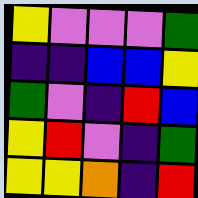[["yellow", "violet", "violet", "violet", "green"], ["indigo", "indigo", "blue", "blue", "yellow"], ["green", "violet", "indigo", "red", "blue"], ["yellow", "red", "violet", "indigo", "green"], ["yellow", "yellow", "orange", "indigo", "red"]]